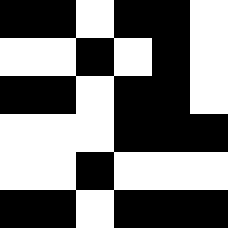[["black", "black", "white", "black", "black", "white"], ["white", "white", "black", "white", "black", "white"], ["black", "black", "white", "black", "black", "white"], ["white", "white", "white", "black", "black", "black"], ["white", "white", "black", "white", "white", "white"], ["black", "black", "white", "black", "black", "black"]]